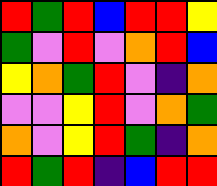[["red", "green", "red", "blue", "red", "red", "yellow"], ["green", "violet", "red", "violet", "orange", "red", "blue"], ["yellow", "orange", "green", "red", "violet", "indigo", "orange"], ["violet", "violet", "yellow", "red", "violet", "orange", "green"], ["orange", "violet", "yellow", "red", "green", "indigo", "orange"], ["red", "green", "red", "indigo", "blue", "red", "red"]]